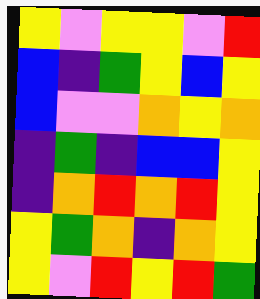[["yellow", "violet", "yellow", "yellow", "violet", "red"], ["blue", "indigo", "green", "yellow", "blue", "yellow"], ["blue", "violet", "violet", "orange", "yellow", "orange"], ["indigo", "green", "indigo", "blue", "blue", "yellow"], ["indigo", "orange", "red", "orange", "red", "yellow"], ["yellow", "green", "orange", "indigo", "orange", "yellow"], ["yellow", "violet", "red", "yellow", "red", "green"]]